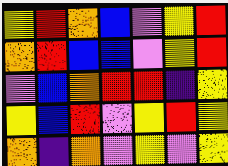[["yellow", "red", "orange", "blue", "violet", "yellow", "red"], ["orange", "red", "blue", "blue", "violet", "yellow", "red"], ["violet", "blue", "orange", "red", "red", "indigo", "yellow"], ["yellow", "blue", "red", "violet", "yellow", "red", "yellow"], ["orange", "indigo", "orange", "violet", "yellow", "violet", "yellow"]]